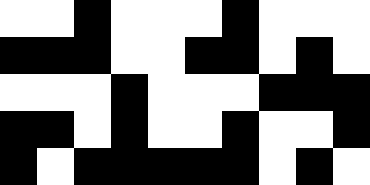[["white", "white", "black", "white", "white", "white", "black", "white", "white", "white"], ["black", "black", "black", "white", "white", "black", "black", "white", "black", "white"], ["white", "white", "white", "black", "white", "white", "white", "black", "black", "black"], ["black", "black", "white", "black", "white", "white", "black", "white", "white", "black"], ["black", "white", "black", "black", "black", "black", "black", "white", "black", "white"]]